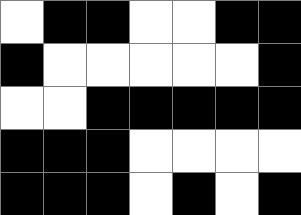[["white", "black", "black", "white", "white", "black", "black"], ["black", "white", "white", "white", "white", "white", "black"], ["white", "white", "black", "black", "black", "black", "black"], ["black", "black", "black", "white", "white", "white", "white"], ["black", "black", "black", "white", "black", "white", "black"]]